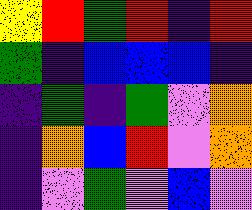[["yellow", "red", "green", "red", "indigo", "red"], ["green", "indigo", "blue", "blue", "blue", "indigo"], ["indigo", "green", "indigo", "green", "violet", "orange"], ["indigo", "orange", "blue", "red", "violet", "orange"], ["indigo", "violet", "green", "violet", "blue", "violet"]]